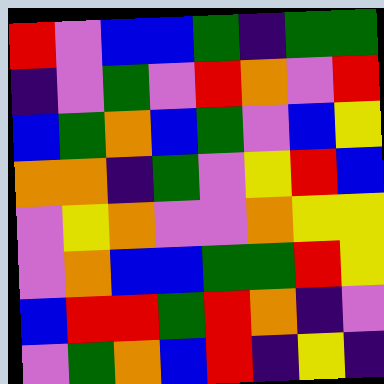[["red", "violet", "blue", "blue", "green", "indigo", "green", "green"], ["indigo", "violet", "green", "violet", "red", "orange", "violet", "red"], ["blue", "green", "orange", "blue", "green", "violet", "blue", "yellow"], ["orange", "orange", "indigo", "green", "violet", "yellow", "red", "blue"], ["violet", "yellow", "orange", "violet", "violet", "orange", "yellow", "yellow"], ["violet", "orange", "blue", "blue", "green", "green", "red", "yellow"], ["blue", "red", "red", "green", "red", "orange", "indigo", "violet"], ["violet", "green", "orange", "blue", "red", "indigo", "yellow", "indigo"]]